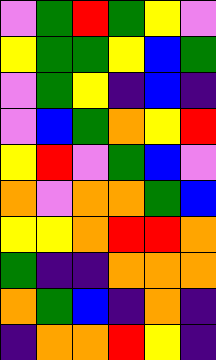[["violet", "green", "red", "green", "yellow", "violet"], ["yellow", "green", "green", "yellow", "blue", "green"], ["violet", "green", "yellow", "indigo", "blue", "indigo"], ["violet", "blue", "green", "orange", "yellow", "red"], ["yellow", "red", "violet", "green", "blue", "violet"], ["orange", "violet", "orange", "orange", "green", "blue"], ["yellow", "yellow", "orange", "red", "red", "orange"], ["green", "indigo", "indigo", "orange", "orange", "orange"], ["orange", "green", "blue", "indigo", "orange", "indigo"], ["indigo", "orange", "orange", "red", "yellow", "indigo"]]